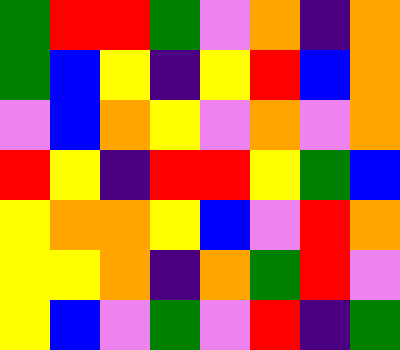[["green", "red", "red", "green", "violet", "orange", "indigo", "orange"], ["green", "blue", "yellow", "indigo", "yellow", "red", "blue", "orange"], ["violet", "blue", "orange", "yellow", "violet", "orange", "violet", "orange"], ["red", "yellow", "indigo", "red", "red", "yellow", "green", "blue"], ["yellow", "orange", "orange", "yellow", "blue", "violet", "red", "orange"], ["yellow", "yellow", "orange", "indigo", "orange", "green", "red", "violet"], ["yellow", "blue", "violet", "green", "violet", "red", "indigo", "green"]]